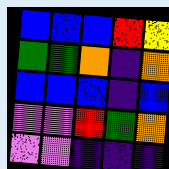[["blue", "blue", "blue", "red", "yellow"], ["green", "green", "orange", "indigo", "orange"], ["blue", "blue", "blue", "indigo", "blue"], ["violet", "violet", "red", "green", "orange"], ["violet", "violet", "indigo", "indigo", "indigo"]]